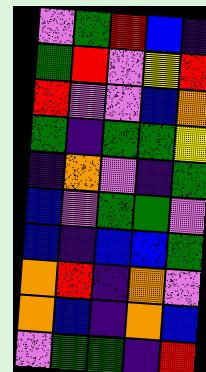[["violet", "green", "red", "blue", "indigo"], ["green", "red", "violet", "yellow", "red"], ["red", "violet", "violet", "blue", "orange"], ["green", "indigo", "green", "green", "yellow"], ["indigo", "orange", "violet", "indigo", "green"], ["blue", "violet", "green", "green", "violet"], ["blue", "indigo", "blue", "blue", "green"], ["orange", "red", "indigo", "orange", "violet"], ["orange", "blue", "indigo", "orange", "blue"], ["violet", "green", "green", "indigo", "red"]]